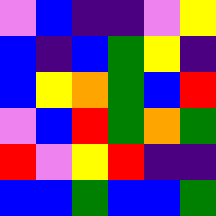[["violet", "blue", "indigo", "indigo", "violet", "yellow"], ["blue", "indigo", "blue", "green", "yellow", "indigo"], ["blue", "yellow", "orange", "green", "blue", "red"], ["violet", "blue", "red", "green", "orange", "green"], ["red", "violet", "yellow", "red", "indigo", "indigo"], ["blue", "blue", "green", "blue", "blue", "green"]]